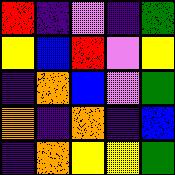[["red", "indigo", "violet", "indigo", "green"], ["yellow", "blue", "red", "violet", "yellow"], ["indigo", "orange", "blue", "violet", "green"], ["orange", "indigo", "orange", "indigo", "blue"], ["indigo", "orange", "yellow", "yellow", "green"]]